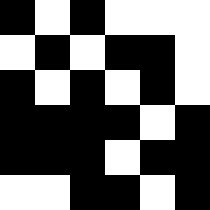[["black", "white", "black", "white", "white", "white"], ["white", "black", "white", "black", "black", "white"], ["black", "white", "black", "white", "black", "white"], ["black", "black", "black", "black", "white", "black"], ["black", "black", "black", "white", "black", "black"], ["white", "white", "black", "black", "white", "black"]]